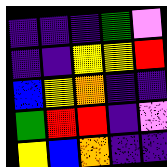[["indigo", "indigo", "indigo", "green", "violet"], ["indigo", "indigo", "yellow", "yellow", "red"], ["blue", "yellow", "orange", "indigo", "indigo"], ["green", "red", "red", "indigo", "violet"], ["yellow", "blue", "orange", "indigo", "indigo"]]